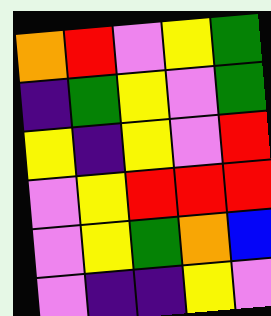[["orange", "red", "violet", "yellow", "green"], ["indigo", "green", "yellow", "violet", "green"], ["yellow", "indigo", "yellow", "violet", "red"], ["violet", "yellow", "red", "red", "red"], ["violet", "yellow", "green", "orange", "blue"], ["violet", "indigo", "indigo", "yellow", "violet"]]